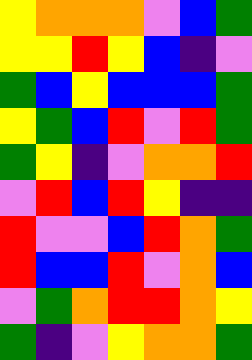[["yellow", "orange", "orange", "orange", "violet", "blue", "green"], ["yellow", "yellow", "red", "yellow", "blue", "indigo", "violet"], ["green", "blue", "yellow", "blue", "blue", "blue", "green"], ["yellow", "green", "blue", "red", "violet", "red", "green"], ["green", "yellow", "indigo", "violet", "orange", "orange", "red"], ["violet", "red", "blue", "red", "yellow", "indigo", "indigo"], ["red", "violet", "violet", "blue", "red", "orange", "green"], ["red", "blue", "blue", "red", "violet", "orange", "blue"], ["violet", "green", "orange", "red", "red", "orange", "yellow"], ["green", "indigo", "violet", "yellow", "orange", "orange", "green"]]